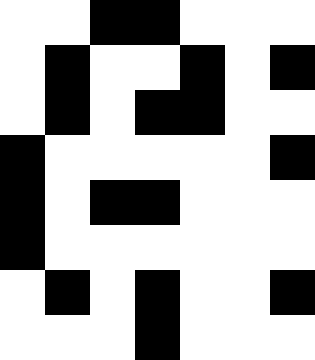[["white", "white", "black", "black", "white", "white", "white"], ["white", "black", "white", "white", "black", "white", "black"], ["white", "black", "white", "black", "black", "white", "white"], ["black", "white", "white", "white", "white", "white", "black"], ["black", "white", "black", "black", "white", "white", "white"], ["black", "white", "white", "white", "white", "white", "white"], ["white", "black", "white", "black", "white", "white", "black"], ["white", "white", "white", "black", "white", "white", "white"]]